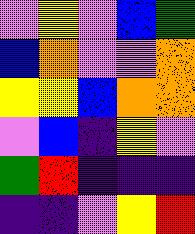[["violet", "yellow", "violet", "blue", "green"], ["blue", "orange", "violet", "violet", "orange"], ["yellow", "yellow", "blue", "orange", "orange"], ["violet", "blue", "indigo", "yellow", "violet"], ["green", "red", "indigo", "indigo", "indigo"], ["indigo", "indigo", "violet", "yellow", "red"]]